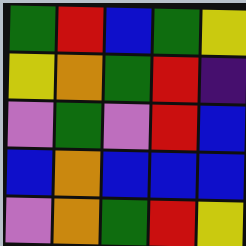[["green", "red", "blue", "green", "yellow"], ["yellow", "orange", "green", "red", "indigo"], ["violet", "green", "violet", "red", "blue"], ["blue", "orange", "blue", "blue", "blue"], ["violet", "orange", "green", "red", "yellow"]]